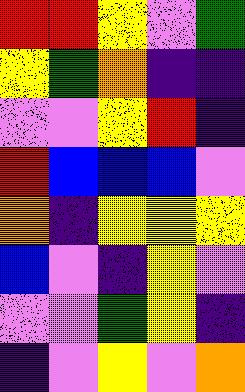[["red", "red", "yellow", "violet", "green"], ["yellow", "green", "orange", "indigo", "indigo"], ["violet", "violet", "yellow", "red", "indigo"], ["red", "blue", "blue", "blue", "violet"], ["orange", "indigo", "yellow", "yellow", "yellow"], ["blue", "violet", "indigo", "yellow", "violet"], ["violet", "violet", "green", "yellow", "indigo"], ["indigo", "violet", "yellow", "violet", "orange"]]